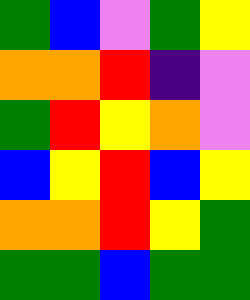[["green", "blue", "violet", "green", "yellow"], ["orange", "orange", "red", "indigo", "violet"], ["green", "red", "yellow", "orange", "violet"], ["blue", "yellow", "red", "blue", "yellow"], ["orange", "orange", "red", "yellow", "green"], ["green", "green", "blue", "green", "green"]]